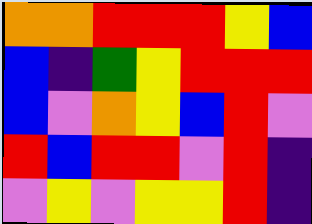[["orange", "orange", "red", "red", "red", "yellow", "blue"], ["blue", "indigo", "green", "yellow", "red", "red", "red"], ["blue", "violet", "orange", "yellow", "blue", "red", "violet"], ["red", "blue", "red", "red", "violet", "red", "indigo"], ["violet", "yellow", "violet", "yellow", "yellow", "red", "indigo"]]